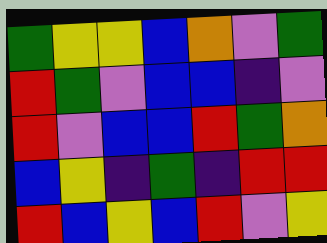[["green", "yellow", "yellow", "blue", "orange", "violet", "green"], ["red", "green", "violet", "blue", "blue", "indigo", "violet"], ["red", "violet", "blue", "blue", "red", "green", "orange"], ["blue", "yellow", "indigo", "green", "indigo", "red", "red"], ["red", "blue", "yellow", "blue", "red", "violet", "yellow"]]